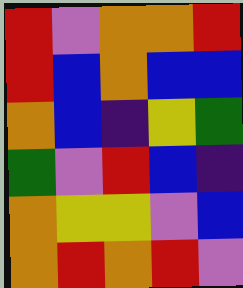[["red", "violet", "orange", "orange", "red"], ["red", "blue", "orange", "blue", "blue"], ["orange", "blue", "indigo", "yellow", "green"], ["green", "violet", "red", "blue", "indigo"], ["orange", "yellow", "yellow", "violet", "blue"], ["orange", "red", "orange", "red", "violet"]]